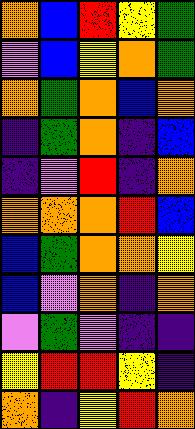[["orange", "blue", "red", "yellow", "green"], ["violet", "blue", "yellow", "orange", "green"], ["orange", "green", "orange", "blue", "orange"], ["indigo", "green", "orange", "indigo", "blue"], ["indigo", "violet", "red", "indigo", "orange"], ["orange", "orange", "orange", "red", "blue"], ["blue", "green", "orange", "orange", "yellow"], ["blue", "violet", "orange", "indigo", "orange"], ["violet", "green", "violet", "indigo", "indigo"], ["yellow", "red", "red", "yellow", "indigo"], ["orange", "indigo", "yellow", "red", "orange"]]